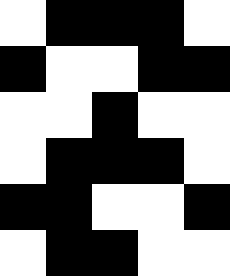[["white", "black", "black", "black", "white"], ["black", "white", "white", "black", "black"], ["white", "white", "black", "white", "white"], ["white", "black", "black", "black", "white"], ["black", "black", "white", "white", "black"], ["white", "black", "black", "white", "white"]]